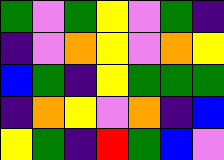[["green", "violet", "green", "yellow", "violet", "green", "indigo"], ["indigo", "violet", "orange", "yellow", "violet", "orange", "yellow"], ["blue", "green", "indigo", "yellow", "green", "green", "green"], ["indigo", "orange", "yellow", "violet", "orange", "indigo", "blue"], ["yellow", "green", "indigo", "red", "green", "blue", "violet"]]